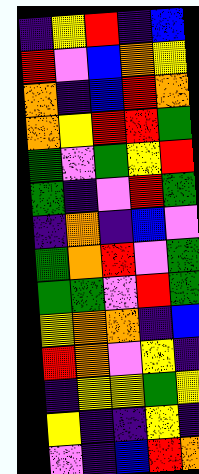[["indigo", "yellow", "red", "indigo", "blue"], ["red", "violet", "blue", "orange", "yellow"], ["orange", "indigo", "blue", "red", "orange"], ["orange", "yellow", "red", "red", "green"], ["green", "violet", "green", "yellow", "red"], ["green", "indigo", "violet", "red", "green"], ["indigo", "orange", "indigo", "blue", "violet"], ["green", "orange", "red", "violet", "green"], ["green", "green", "violet", "red", "green"], ["yellow", "orange", "orange", "indigo", "blue"], ["red", "orange", "violet", "yellow", "indigo"], ["indigo", "yellow", "yellow", "green", "yellow"], ["yellow", "indigo", "indigo", "yellow", "indigo"], ["violet", "indigo", "blue", "red", "orange"]]